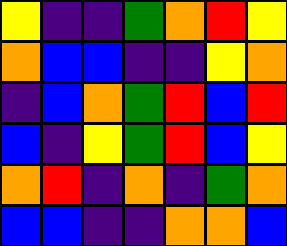[["yellow", "indigo", "indigo", "green", "orange", "red", "yellow"], ["orange", "blue", "blue", "indigo", "indigo", "yellow", "orange"], ["indigo", "blue", "orange", "green", "red", "blue", "red"], ["blue", "indigo", "yellow", "green", "red", "blue", "yellow"], ["orange", "red", "indigo", "orange", "indigo", "green", "orange"], ["blue", "blue", "indigo", "indigo", "orange", "orange", "blue"]]